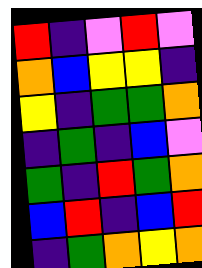[["red", "indigo", "violet", "red", "violet"], ["orange", "blue", "yellow", "yellow", "indigo"], ["yellow", "indigo", "green", "green", "orange"], ["indigo", "green", "indigo", "blue", "violet"], ["green", "indigo", "red", "green", "orange"], ["blue", "red", "indigo", "blue", "red"], ["indigo", "green", "orange", "yellow", "orange"]]